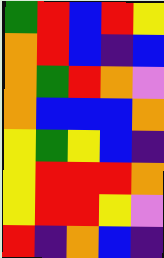[["green", "red", "blue", "red", "yellow"], ["orange", "red", "blue", "indigo", "blue"], ["orange", "green", "red", "orange", "violet"], ["orange", "blue", "blue", "blue", "orange"], ["yellow", "green", "yellow", "blue", "indigo"], ["yellow", "red", "red", "red", "orange"], ["yellow", "red", "red", "yellow", "violet"], ["red", "indigo", "orange", "blue", "indigo"]]